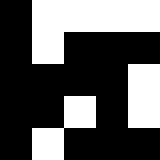[["black", "white", "white", "white", "white"], ["black", "white", "black", "black", "black"], ["black", "black", "black", "black", "white"], ["black", "black", "white", "black", "white"], ["black", "white", "black", "black", "black"]]